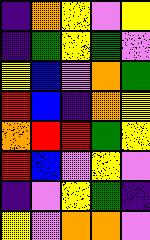[["indigo", "orange", "yellow", "violet", "yellow"], ["indigo", "green", "yellow", "green", "violet"], ["yellow", "blue", "violet", "orange", "green"], ["red", "blue", "indigo", "orange", "yellow"], ["orange", "red", "red", "green", "yellow"], ["red", "blue", "violet", "yellow", "violet"], ["indigo", "violet", "yellow", "green", "indigo"], ["yellow", "violet", "orange", "orange", "violet"]]